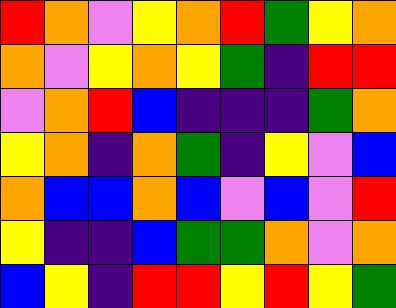[["red", "orange", "violet", "yellow", "orange", "red", "green", "yellow", "orange"], ["orange", "violet", "yellow", "orange", "yellow", "green", "indigo", "red", "red"], ["violet", "orange", "red", "blue", "indigo", "indigo", "indigo", "green", "orange"], ["yellow", "orange", "indigo", "orange", "green", "indigo", "yellow", "violet", "blue"], ["orange", "blue", "blue", "orange", "blue", "violet", "blue", "violet", "red"], ["yellow", "indigo", "indigo", "blue", "green", "green", "orange", "violet", "orange"], ["blue", "yellow", "indigo", "red", "red", "yellow", "red", "yellow", "green"]]